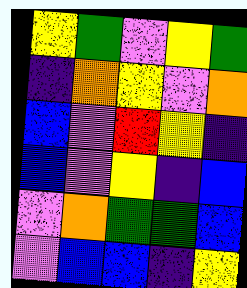[["yellow", "green", "violet", "yellow", "green"], ["indigo", "orange", "yellow", "violet", "orange"], ["blue", "violet", "red", "yellow", "indigo"], ["blue", "violet", "yellow", "indigo", "blue"], ["violet", "orange", "green", "green", "blue"], ["violet", "blue", "blue", "indigo", "yellow"]]